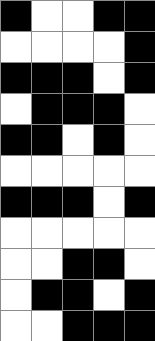[["black", "white", "white", "black", "black"], ["white", "white", "white", "white", "black"], ["black", "black", "black", "white", "black"], ["white", "black", "black", "black", "white"], ["black", "black", "white", "black", "white"], ["white", "white", "white", "white", "white"], ["black", "black", "black", "white", "black"], ["white", "white", "white", "white", "white"], ["white", "white", "black", "black", "white"], ["white", "black", "black", "white", "black"], ["white", "white", "black", "black", "black"]]